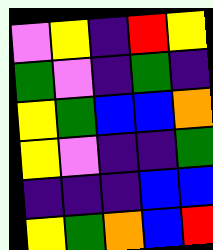[["violet", "yellow", "indigo", "red", "yellow"], ["green", "violet", "indigo", "green", "indigo"], ["yellow", "green", "blue", "blue", "orange"], ["yellow", "violet", "indigo", "indigo", "green"], ["indigo", "indigo", "indigo", "blue", "blue"], ["yellow", "green", "orange", "blue", "red"]]